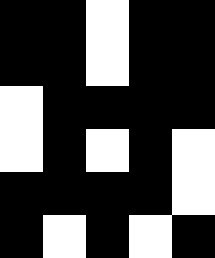[["black", "black", "white", "black", "black"], ["black", "black", "white", "black", "black"], ["white", "black", "black", "black", "black"], ["white", "black", "white", "black", "white"], ["black", "black", "black", "black", "white"], ["black", "white", "black", "white", "black"]]